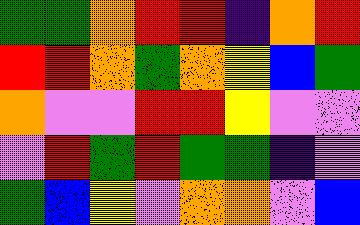[["green", "green", "orange", "red", "red", "indigo", "orange", "red"], ["red", "red", "orange", "green", "orange", "yellow", "blue", "green"], ["orange", "violet", "violet", "red", "red", "yellow", "violet", "violet"], ["violet", "red", "green", "red", "green", "green", "indigo", "violet"], ["green", "blue", "yellow", "violet", "orange", "orange", "violet", "blue"]]